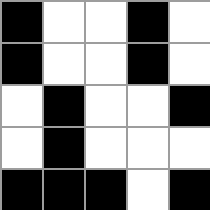[["black", "white", "white", "black", "white"], ["black", "white", "white", "black", "white"], ["white", "black", "white", "white", "black"], ["white", "black", "white", "white", "white"], ["black", "black", "black", "white", "black"]]